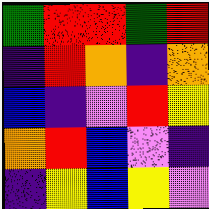[["green", "red", "red", "green", "red"], ["indigo", "red", "orange", "indigo", "orange"], ["blue", "indigo", "violet", "red", "yellow"], ["orange", "red", "blue", "violet", "indigo"], ["indigo", "yellow", "blue", "yellow", "violet"]]